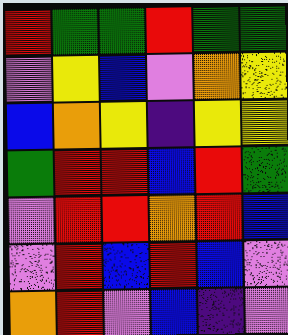[["red", "green", "green", "red", "green", "green"], ["violet", "yellow", "blue", "violet", "orange", "yellow"], ["blue", "orange", "yellow", "indigo", "yellow", "yellow"], ["green", "red", "red", "blue", "red", "green"], ["violet", "red", "red", "orange", "red", "blue"], ["violet", "red", "blue", "red", "blue", "violet"], ["orange", "red", "violet", "blue", "indigo", "violet"]]